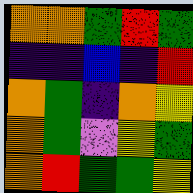[["orange", "orange", "green", "red", "green"], ["indigo", "indigo", "blue", "indigo", "red"], ["orange", "green", "indigo", "orange", "yellow"], ["orange", "green", "violet", "yellow", "green"], ["orange", "red", "green", "green", "yellow"]]